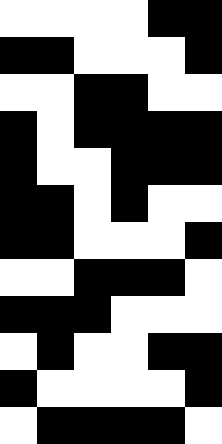[["white", "white", "white", "white", "black", "black"], ["black", "black", "white", "white", "white", "black"], ["white", "white", "black", "black", "white", "white"], ["black", "white", "black", "black", "black", "black"], ["black", "white", "white", "black", "black", "black"], ["black", "black", "white", "black", "white", "white"], ["black", "black", "white", "white", "white", "black"], ["white", "white", "black", "black", "black", "white"], ["black", "black", "black", "white", "white", "white"], ["white", "black", "white", "white", "black", "black"], ["black", "white", "white", "white", "white", "black"], ["white", "black", "black", "black", "black", "white"]]